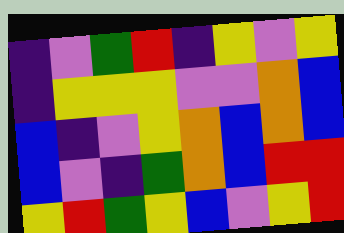[["indigo", "violet", "green", "red", "indigo", "yellow", "violet", "yellow"], ["indigo", "yellow", "yellow", "yellow", "violet", "violet", "orange", "blue"], ["blue", "indigo", "violet", "yellow", "orange", "blue", "orange", "blue"], ["blue", "violet", "indigo", "green", "orange", "blue", "red", "red"], ["yellow", "red", "green", "yellow", "blue", "violet", "yellow", "red"]]